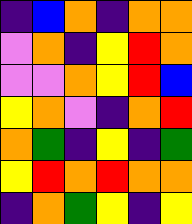[["indigo", "blue", "orange", "indigo", "orange", "orange"], ["violet", "orange", "indigo", "yellow", "red", "orange"], ["violet", "violet", "orange", "yellow", "red", "blue"], ["yellow", "orange", "violet", "indigo", "orange", "red"], ["orange", "green", "indigo", "yellow", "indigo", "green"], ["yellow", "red", "orange", "red", "orange", "orange"], ["indigo", "orange", "green", "yellow", "indigo", "yellow"]]